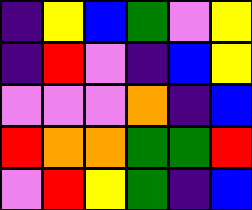[["indigo", "yellow", "blue", "green", "violet", "yellow"], ["indigo", "red", "violet", "indigo", "blue", "yellow"], ["violet", "violet", "violet", "orange", "indigo", "blue"], ["red", "orange", "orange", "green", "green", "red"], ["violet", "red", "yellow", "green", "indigo", "blue"]]